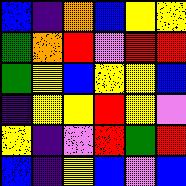[["blue", "indigo", "orange", "blue", "yellow", "yellow"], ["green", "orange", "red", "violet", "red", "red"], ["green", "yellow", "blue", "yellow", "yellow", "blue"], ["indigo", "yellow", "yellow", "red", "yellow", "violet"], ["yellow", "indigo", "violet", "red", "green", "red"], ["blue", "indigo", "yellow", "blue", "violet", "blue"]]